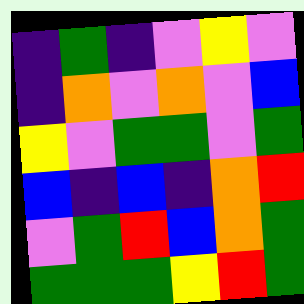[["indigo", "green", "indigo", "violet", "yellow", "violet"], ["indigo", "orange", "violet", "orange", "violet", "blue"], ["yellow", "violet", "green", "green", "violet", "green"], ["blue", "indigo", "blue", "indigo", "orange", "red"], ["violet", "green", "red", "blue", "orange", "green"], ["green", "green", "green", "yellow", "red", "green"]]